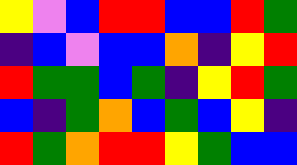[["yellow", "violet", "blue", "red", "red", "blue", "blue", "red", "green"], ["indigo", "blue", "violet", "blue", "blue", "orange", "indigo", "yellow", "red"], ["red", "green", "green", "blue", "green", "indigo", "yellow", "red", "green"], ["blue", "indigo", "green", "orange", "blue", "green", "blue", "yellow", "indigo"], ["red", "green", "orange", "red", "red", "yellow", "green", "blue", "blue"]]